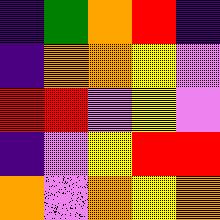[["indigo", "green", "orange", "red", "indigo"], ["indigo", "orange", "orange", "yellow", "violet"], ["red", "red", "violet", "yellow", "violet"], ["indigo", "violet", "yellow", "red", "red"], ["orange", "violet", "orange", "yellow", "orange"]]